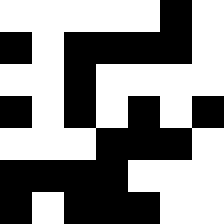[["white", "white", "white", "white", "white", "black", "white"], ["black", "white", "black", "black", "black", "black", "white"], ["white", "white", "black", "white", "white", "white", "white"], ["black", "white", "black", "white", "black", "white", "black"], ["white", "white", "white", "black", "black", "black", "white"], ["black", "black", "black", "black", "white", "white", "white"], ["black", "white", "black", "black", "black", "white", "white"]]